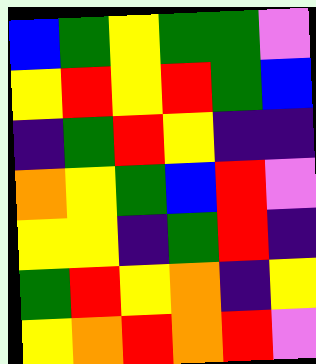[["blue", "green", "yellow", "green", "green", "violet"], ["yellow", "red", "yellow", "red", "green", "blue"], ["indigo", "green", "red", "yellow", "indigo", "indigo"], ["orange", "yellow", "green", "blue", "red", "violet"], ["yellow", "yellow", "indigo", "green", "red", "indigo"], ["green", "red", "yellow", "orange", "indigo", "yellow"], ["yellow", "orange", "red", "orange", "red", "violet"]]